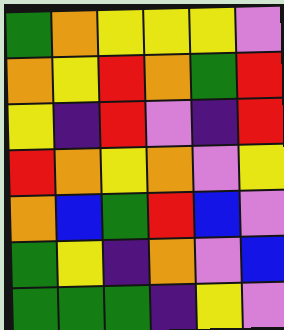[["green", "orange", "yellow", "yellow", "yellow", "violet"], ["orange", "yellow", "red", "orange", "green", "red"], ["yellow", "indigo", "red", "violet", "indigo", "red"], ["red", "orange", "yellow", "orange", "violet", "yellow"], ["orange", "blue", "green", "red", "blue", "violet"], ["green", "yellow", "indigo", "orange", "violet", "blue"], ["green", "green", "green", "indigo", "yellow", "violet"]]